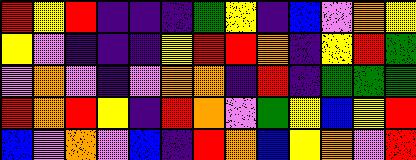[["red", "yellow", "red", "indigo", "indigo", "indigo", "green", "yellow", "indigo", "blue", "violet", "orange", "yellow"], ["yellow", "violet", "indigo", "indigo", "indigo", "yellow", "red", "red", "orange", "indigo", "yellow", "red", "green"], ["violet", "orange", "violet", "indigo", "violet", "orange", "orange", "indigo", "red", "indigo", "green", "green", "green"], ["red", "orange", "red", "yellow", "indigo", "red", "orange", "violet", "green", "yellow", "blue", "yellow", "red"], ["blue", "violet", "orange", "violet", "blue", "indigo", "red", "orange", "blue", "yellow", "orange", "violet", "red"]]